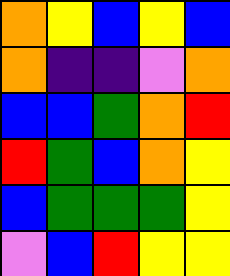[["orange", "yellow", "blue", "yellow", "blue"], ["orange", "indigo", "indigo", "violet", "orange"], ["blue", "blue", "green", "orange", "red"], ["red", "green", "blue", "orange", "yellow"], ["blue", "green", "green", "green", "yellow"], ["violet", "blue", "red", "yellow", "yellow"]]